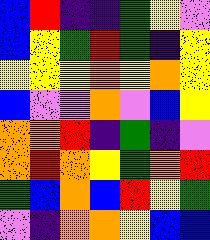[["blue", "red", "indigo", "indigo", "green", "yellow", "violet"], ["blue", "yellow", "green", "red", "green", "indigo", "yellow"], ["yellow", "yellow", "yellow", "orange", "yellow", "orange", "yellow"], ["blue", "violet", "violet", "orange", "violet", "blue", "yellow"], ["orange", "orange", "red", "indigo", "green", "indigo", "violet"], ["orange", "red", "orange", "yellow", "green", "orange", "red"], ["green", "blue", "orange", "blue", "red", "yellow", "green"], ["violet", "indigo", "orange", "orange", "yellow", "blue", "blue"]]